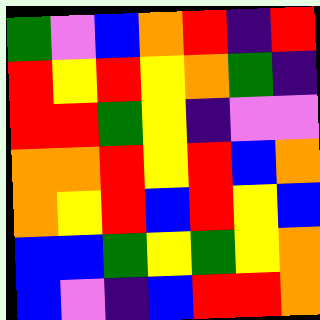[["green", "violet", "blue", "orange", "red", "indigo", "red"], ["red", "yellow", "red", "yellow", "orange", "green", "indigo"], ["red", "red", "green", "yellow", "indigo", "violet", "violet"], ["orange", "orange", "red", "yellow", "red", "blue", "orange"], ["orange", "yellow", "red", "blue", "red", "yellow", "blue"], ["blue", "blue", "green", "yellow", "green", "yellow", "orange"], ["blue", "violet", "indigo", "blue", "red", "red", "orange"]]